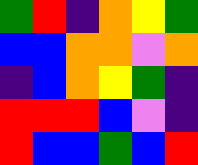[["green", "red", "indigo", "orange", "yellow", "green"], ["blue", "blue", "orange", "orange", "violet", "orange"], ["indigo", "blue", "orange", "yellow", "green", "indigo"], ["red", "red", "red", "blue", "violet", "indigo"], ["red", "blue", "blue", "green", "blue", "red"]]